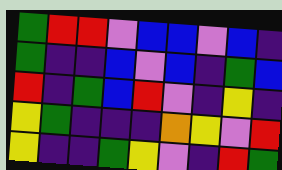[["green", "red", "red", "violet", "blue", "blue", "violet", "blue", "indigo"], ["green", "indigo", "indigo", "blue", "violet", "blue", "indigo", "green", "blue"], ["red", "indigo", "green", "blue", "red", "violet", "indigo", "yellow", "indigo"], ["yellow", "green", "indigo", "indigo", "indigo", "orange", "yellow", "violet", "red"], ["yellow", "indigo", "indigo", "green", "yellow", "violet", "indigo", "red", "green"]]